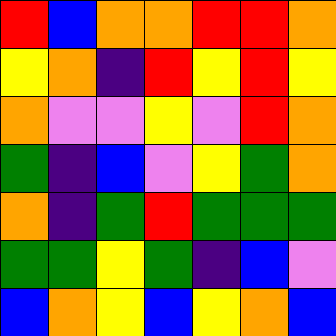[["red", "blue", "orange", "orange", "red", "red", "orange"], ["yellow", "orange", "indigo", "red", "yellow", "red", "yellow"], ["orange", "violet", "violet", "yellow", "violet", "red", "orange"], ["green", "indigo", "blue", "violet", "yellow", "green", "orange"], ["orange", "indigo", "green", "red", "green", "green", "green"], ["green", "green", "yellow", "green", "indigo", "blue", "violet"], ["blue", "orange", "yellow", "blue", "yellow", "orange", "blue"]]